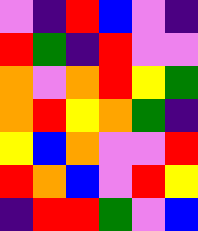[["violet", "indigo", "red", "blue", "violet", "indigo"], ["red", "green", "indigo", "red", "violet", "violet"], ["orange", "violet", "orange", "red", "yellow", "green"], ["orange", "red", "yellow", "orange", "green", "indigo"], ["yellow", "blue", "orange", "violet", "violet", "red"], ["red", "orange", "blue", "violet", "red", "yellow"], ["indigo", "red", "red", "green", "violet", "blue"]]